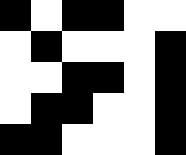[["black", "white", "black", "black", "white", "white"], ["white", "black", "white", "white", "white", "black"], ["white", "white", "black", "black", "white", "black"], ["white", "black", "black", "white", "white", "black"], ["black", "black", "white", "white", "white", "black"]]